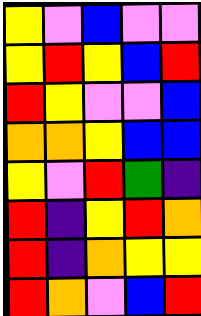[["yellow", "violet", "blue", "violet", "violet"], ["yellow", "red", "yellow", "blue", "red"], ["red", "yellow", "violet", "violet", "blue"], ["orange", "orange", "yellow", "blue", "blue"], ["yellow", "violet", "red", "green", "indigo"], ["red", "indigo", "yellow", "red", "orange"], ["red", "indigo", "orange", "yellow", "yellow"], ["red", "orange", "violet", "blue", "red"]]